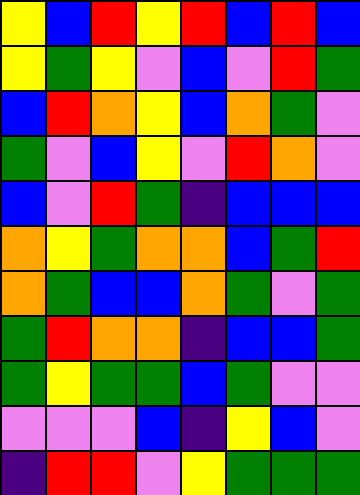[["yellow", "blue", "red", "yellow", "red", "blue", "red", "blue"], ["yellow", "green", "yellow", "violet", "blue", "violet", "red", "green"], ["blue", "red", "orange", "yellow", "blue", "orange", "green", "violet"], ["green", "violet", "blue", "yellow", "violet", "red", "orange", "violet"], ["blue", "violet", "red", "green", "indigo", "blue", "blue", "blue"], ["orange", "yellow", "green", "orange", "orange", "blue", "green", "red"], ["orange", "green", "blue", "blue", "orange", "green", "violet", "green"], ["green", "red", "orange", "orange", "indigo", "blue", "blue", "green"], ["green", "yellow", "green", "green", "blue", "green", "violet", "violet"], ["violet", "violet", "violet", "blue", "indigo", "yellow", "blue", "violet"], ["indigo", "red", "red", "violet", "yellow", "green", "green", "green"]]